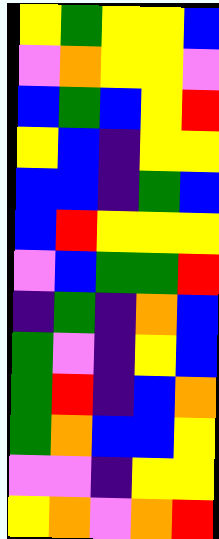[["yellow", "green", "yellow", "yellow", "blue"], ["violet", "orange", "yellow", "yellow", "violet"], ["blue", "green", "blue", "yellow", "red"], ["yellow", "blue", "indigo", "yellow", "yellow"], ["blue", "blue", "indigo", "green", "blue"], ["blue", "red", "yellow", "yellow", "yellow"], ["violet", "blue", "green", "green", "red"], ["indigo", "green", "indigo", "orange", "blue"], ["green", "violet", "indigo", "yellow", "blue"], ["green", "red", "indigo", "blue", "orange"], ["green", "orange", "blue", "blue", "yellow"], ["violet", "violet", "indigo", "yellow", "yellow"], ["yellow", "orange", "violet", "orange", "red"]]